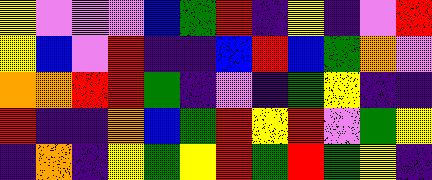[["yellow", "violet", "violet", "violet", "blue", "green", "red", "indigo", "yellow", "indigo", "violet", "red"], ["yellow", "blue", "violet", "red", "indigo", "indigo", "blue", "red", "blue", "green", "orange", "violet"], ["orange", "orange", "red", "red", "green", "indigo", "violet", "indigo", "green", "yellow", "indigo", "indigo"], ["red", "indigo", "indigo", "orange", "blue", "green", "red", "yellow", "red", "violet", "green", "yellow"], ["indigo", "orange", "indigo", "yellow", "green", "yellow", "red", "green", "red", "green", "yellow", "indigo"]]